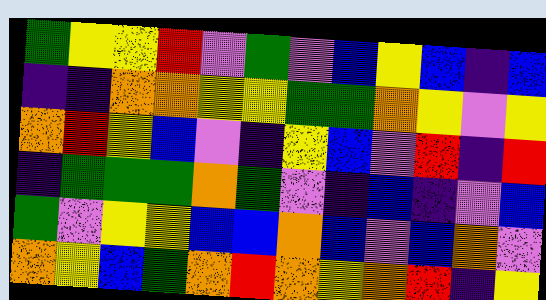[["green", "yellow", "yellow", "red", "violet", "green", "violet", "blue", "yellow", "blue", "indigo", "blue"], ["indigo", "indigo", "orange", "orange", "yellow", "yellow", "green", "green", "orange", "yellow", "violet", "yellow"], ["orange", "red", "yellow", "blue", "violet", "indigo", "yellow", "blue", "violet", "red", "indigo", "red"], ["indigo", "green", "green", "green", "orange", "green", "violet", "indigo", "blue", "indigo", "violet", "blue"], ["green", "violet", "yellow", "yellow", "blue", "blue", "orange", "blue", "violet", "blue", "orange", "violet"], ["orange", "yellow", "blue", "green", "orange", "red", "orange", "yellow", "orange", "red", "indigo", "yellow"]]